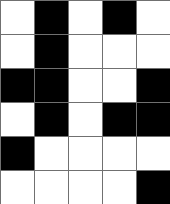[["white", "black", "white", "black", "white"], ["white", "black", "white", "white", "white"], ["black", "black", "white", "white", "black"], ["white", "black", "white", "black", "black"], ["black", "white", "white", "white", "white"], ["white", "white", "white", "white", "black"]]